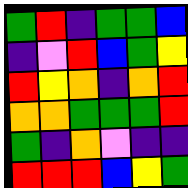[["green", "red", "indigo", "green", "green", "blue"], ["indigo", "violet", "red", "blue", "green", "yellow"], ["red", "yellow", "orange", "indigo", "orange", "red"], ["orange", "orange", "green", "green", "green", "red"], ["green", "indigo", "orange", "violet", "indigo", "indigo"], ["red", "red", "red", "blue", "yellow", "green"]]